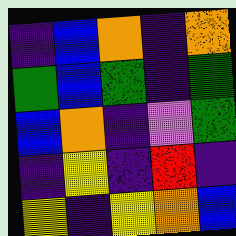[["indigo", "blue", "orange", "indigo", "orange"], ["green", "blue", "green", "indigo", "green"], ["blue", "orange", "indigo", "violet", "green"], ["indigo", "yellow", "indigo", "red", "indigo"], ["yellow", "indigo", "yellow", "orange", "blue"]]